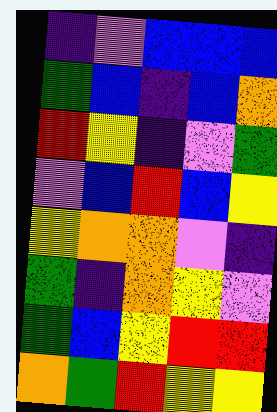[["indigo", "violet", "blue", "blue", "blue"], ["green", "blue", "indigo", "blue", "orange"], ["red", "yellow", "indigo", "violet", "green"], ["violet", "blue", "red", "blue", "yellow"], ["yellow", "orange", "orange", "violet", "indigo"], ["green", "indigo", "orange", "yellow", "violet"], ["green", "blue", "yellow", "red", "red"], ["orange", "green", "red", "yellow", "yellow"]]